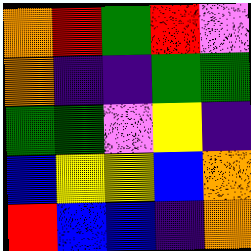[["orange", "red", "green", "red", "violet"], ["orange", "indigo", "indigo", "green", "green"], ["green", "green", "violet", "yellow", "indigo"], ["blue", "yellow", "yellow", "blue", "orange"], ["red", "blue", "blue", "indigo", "orange"]]